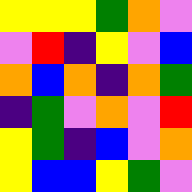[["yellow", "yellow", "yellow", "green", "orange", "violet"], ["violet", "red", "indigo", "yellow", "violet", "blue"], ["orange", "blue", "orange", "indigo", "orange", "green"], ["indigo", "green", "violet", "orange", "violet", "red"], ["yellow", "green", "indigo", "blue", "violet", "orange"], ["yellow", "blue", "blue", "yellow", "green", "violet"]]